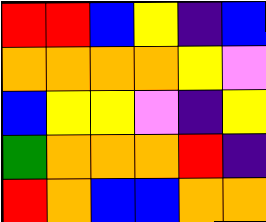[["red", "red", "blue", "yellow", "indigo", "blue"], ["orange", "orange", "orange", "orange", "yellow", "violet"], ["blue", "yellow", "yellow", "violet", "indigo", "yellow"], ["green", "orange", "orange", "orange", "red", "indigo"], ["red", "orange", "blue", "blue", "orange", "orange"]]